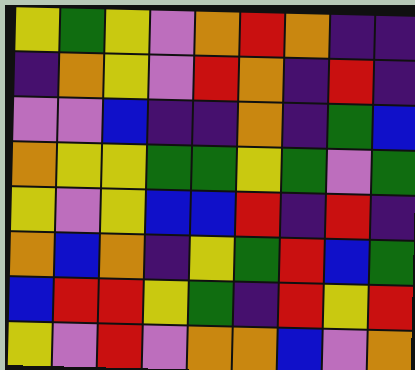[["yellow", "green", "yellow", "violet", "orange", "red", "orange", "indigo", "indigo"], ["indigo", "orange", "yellow", "violet", "red", "orange", "indigo", "red", "indigo"], ["violet", "violet", "blue", "indigo", "indigo", "orange", "indigo", "green", "blue"], ["orange", "yellow", "yellow", "green", "green", "yellow", "green", "violet", "green"], ["yellow", "violet", "yellow", "blue", "blue", "red", "indigo", "red", "indigo"], ["orange", "blue", "orange", "indigo", "yellow", "green", "red", "blue", "green"], ["blue", "red", "red", "yellow", "green", "indigo", "red", "yellow", "red"], ["yellow", "violet", "red", "violet", "orange", "orange", "blue", "violet", "orange"]]